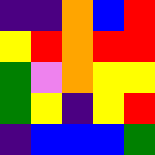[["indigo", "indigo", "orange", "blue", "red"], ["yellow", "red", "orange", "red", "red"], ["green", "violet", "orange", "yellow", "yellow"], ["green", "yellow", "indigo", "yellow", "red"], ["indigo", "blue", "blue", "blue", "green"]]